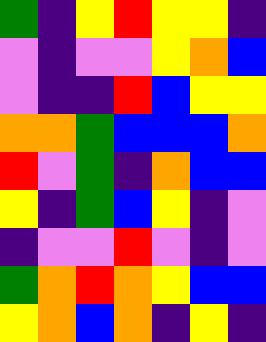[["green", "indigo", "yellow", "red", "yellow", "yellow", "indigo"], ["violet", "indigo", "violet", "violet", "yellow", "orange", "blue"], ["violet", "indigo", "indigo", "red", "blue", "yellow", "yellow"], ["orange", "orange", "green", "blue", "blue", "blue", "orange"], ["red", "violet", "green", "indigo", "orange", "blue", "blue"], ["yellow", "indigo", "green", "blue", "yellow", "indigo", "violet"], ["indigo", "violet", "violet", "red", "violet", "indigo", "violet"], ["green", "orange", "red", "orange", "yellow", "blue", "blue"], ["yellow", "orange", "blue", "orange", "indigo", "yellow", "indigo"]]